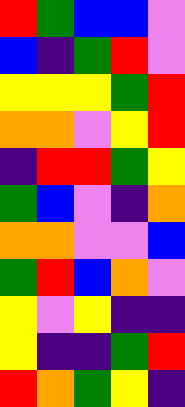[["red", "green", "blue", "blue", "violet"], ["blue", "indigo", "green", "red", "violet"], ["yellow", "yellow", "yellow", "green", "red"], ["orange", "orange", "violet", "yellow", "red"], ["indigo", "red", "red", "green", "yellow"], ["green", "blue", "violet", "indigo", "orange"], ["orange", "orange", "violet", "violet", "blue"], ["green", "red", "blue", "orange", "violet"], ["yellow", "violet", "yellow", "indigo", "indigo"], ["yellow", "indigo", "indigo", "green", "red"], ["red", "orange", "green", "yellow", "indigo"]]